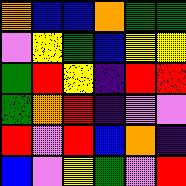[["orange", "blue", "blue", "orange", "green", "green"], ["violet", "yellow", "green", "blue", "yellow", "yellow"], ["green", "red", "yellow", "indigo", "red", "red"], ["green", "orange", "red", "indigo", "violet", "violet"], ["red", "violet", "red", "blue", "orange", "indigo"], ["blue", "violet", "yellow", "green", "violet", "red"]]